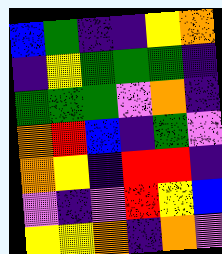[["blue", "green", "indigo", "indigo", "yellow", "orange"], ["indigo", "yellow", "green", "green", "green", "indigo"], ["green", "green", "green", "violet", "orange", "indigo"], ["orange", "red", "blue", "indigo", "green", "violet"], ["orange", "yellow", "indigo", "red", "red", "indigo"], ["violet", "indigo", "violet", "red", "yellow", "blue"], ["yellow", "yellow", "orange", "indigo", "orange", "violet"]]